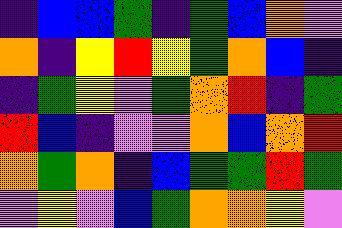[["indigo", "blue", "blue", "green", "indigo", "green", "blue", "orange", "violet"], ["orange", "indigo", "yellow", "red", "yellow", "green", "orange", "blue", "indigo"], ["indigo", "green", "yellow", "violet", "green", "orange", "red", "indigo", "green"], ["red", "blue", "indigo", "violet", "violet", "orange", "blue", "orange", "red"], ["orange", "green", "orange", "indigo", "blue", "green", "green", "red", "green"], ["violet", "yellow", "violet", "blue", "green", "orange", "orange", "yellow", "violet"]]